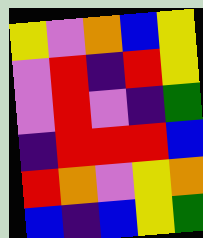[["yellow", "violet", "orange", "blue", "yellow"], ["violet", "red", "indigo", "red", "yellow"], ["violet", "red", "violet", "indigo", "green"], ["indigo", "red", "red", "red", "blue"], ["red", "orange", "violet", "yellow", "orange"], ["blue", "indigo", "blue", "yellow", "green"]]